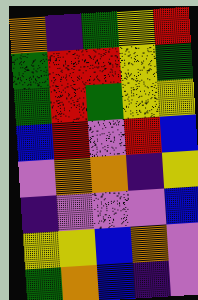[["orange", "indigo", "green", "yellow", "red"], ["green", "red", "red", "yellow", "green"], ["green", "red", "green", "yellow", "yellow"], ["blue", "red", "violet", "red", "blue"], ["violet", "orange", "orange", "indigo", "yellow"], ["indigo", "violet", "violet", "violet", "blue"], ["yellow", "yellow", "blue", "orange", "violet"], ["green", "orange", "blue", "indigo", "violet"]]